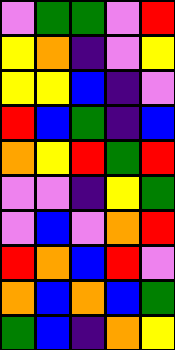[["violet", "green", "green", "violet", "red"], ["yellow", "orange", "indigo", "violet", "yellow"], ["yellow", "yellow", "blue", "indigo", "violet"], ["red", "blue", "green", "indigo", "blue"], ["orange", "yellow", "red", "green", "red"], ["violet", "violet", "indigo", "yellow", "green"], ["violet", "blue", "violet", "orange", "red"], ["red", "orange", "blue", "red", "violet"], ["orange", "blue", "orange", "blue", "green"], ["green", "blue", "indigo", "orange", "yellow"]]